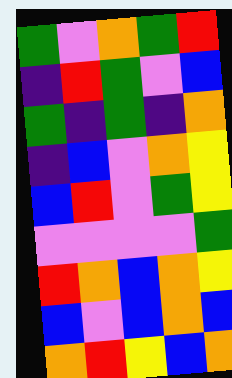[["green", "violet", "orange", "green", "red"], ["indigo", "red", "green", "violet", "blue"], ["green", "indigo", "green", "indigo", "orange"], ["indigo", "blue", "violet", "orange", "yellow"], ["blue", "red", "violet", "green", "yellow"], ["violet", "violet", "violet", "violet", "green"], ["red", "orange", "blue", "orange", "yellow"], ["blue", "violet", "blue", "orange", "blue"], ["orange", "red", "yellow", "blue", "orange"]]